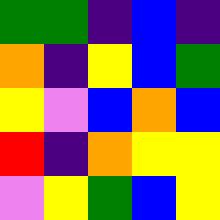[["green", "green", "indigo", "blue", "indigo"], ["orange", "indigo", "yellow", "blue", "green"], ["yellow", "violet", "blue", "orange", "blue"], ["red", "indigo", "orange", "yellow", "yellow"], ["violet", "yellow", "green", "blue", "yellow"]]